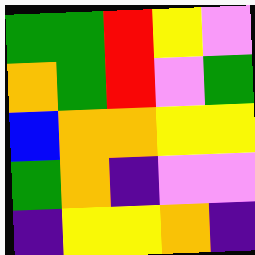[["green", "green", "red", "yellow", "violet"], ["orange", "green", "red", "violet", "green"], ["blue", "orange", "orange", "yellow", "yellow"], ["green", "orange", "indigo", "violet", "violet"], ["indigo", "yellow", "yellow", "orange", "indigo"]]